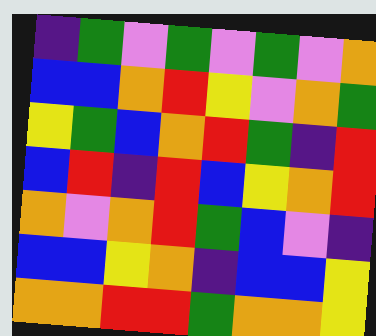[["indigo", "green", "violet", "green", "violet", "green", "violet", "orange"], ["blue", "blue", "orange", "red", "yellow", "violet", "orange", "green"], ["yellow", "green", "blue", "orange", "red", "green", "indigo", "red"], ["blue", "red", "indigo", "red", "blue", "yellow", "orange", "red"], ["orange", "violet", "orange", "red", "green", "blue", "violet", "indigo"], ["blue", "blue", "yellow", "orange", "indigo", "blue", "blue", "yellow"], ["orange", "orange", "red", "red", "green", "orange", "orange", "yellow"]]